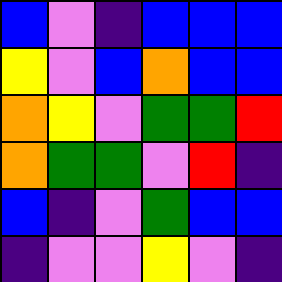[["blue", "violet", "indigo", "blue", "blue", "blue"], ["yellow", "violet", "blue", "orange", "blue", "blue"], ["orange", "yellow", "violet", "green", "green", "red"], ["orange", "green", "green", "violet", "red", "indigo"], ["blue", "indigo", "violet", "green", "blue", "blue"], ["indigo", "violet", "violet", "yellow", "violet", "indigo"]]